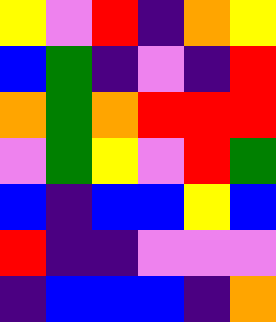[["yellow", "violet", "red", "indigo", "orange", "yellow"], ["blue", "green", "indigo", "violet", "indigo", "red"], ["orange", "green", "orange", "red", "red", "red"], ["violet", "green", "yellow", "violet", "red", "green"], ["blue", "indigo", "blue", "blue", "yellow", "blue"], ["red", "indigo", "indigo", "violet", "violet", "violet"], ["indigo", "blue", "blue", "blue", "indigo", "orange"]]